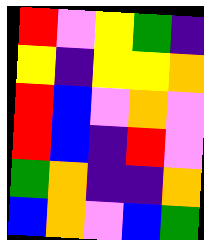[["red", "violet", "yellow", "green", "indigo"], ["yellow", "indigo", "yellow", "yellow", "orange"], ["red", "blue", "violet", "orange", "violet"], ["red", "blue", "indigo", "red", "violet"], ["green", "orange", "indigo", "indigo", "orange"], ["blue", "orange", "violet", "blue", "green"]]